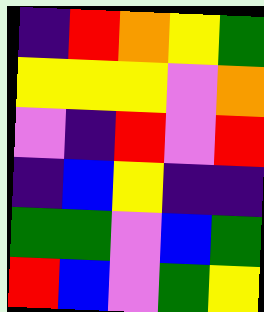[["indigo", "red", "orange", "yellow", "green"], ["yellow", "yellow", "yellow", "violet", "orange"], ["violet", "indigo", "red", "violet", "red"], ["indigo", "blue", "yellow", "indigo", "indigo"], ["green", "green", "violet", "blue", "green"], ["red", "blue", "violet", "green", "yellow"]]